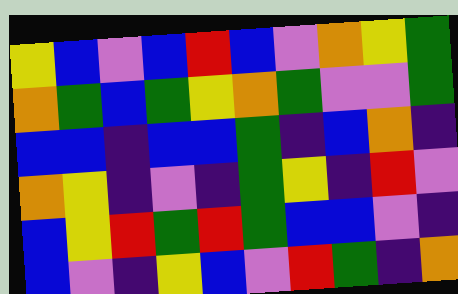[["yellow", "blue", "violet", "blue", "red", "blue", "violet", "orange", "yellow", "green"], ["orange", "green", "blue", "green", "yellow", "orange", "green", "violet", "violet", "green"], ["blue", "blue", "indigo", "blue", "blue", "green", "indigo", "blue", "orange", "indigo"], ["orange", "yellow", "indigo", "violet", "indigo", "green", "yellow", "indigo", "red", "violet"], ["blue", "yellow", "red", "green", "red", "green", "blue", "blue", "violet", "indigo"], ["blue", "violet", "indigo", "yellow", "blue", "violet", "red", "green", "indigo", "orange"]]